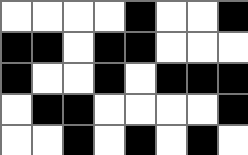[["white", "white", "white", "white", "black", "white", "white", "black"], ["black", "black", "white", "black", "black", "white", "white", "white"], ["black", "white", "white", "black", "white", "black", "black", "black"], ["white", "black", "black", "white", "white", "white", "white", "black"], ["white", "white", "black", "white", "black", "white", "black", "white"]]